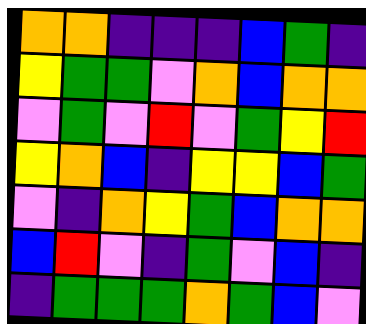[["orange", "orange", "indigo", "indigo", "indigo", "blue", "green", "indigo"], ["yellow", "green", "green", "violet", "orange", "blue", "orange", "orange"], ["violet", "green", "violet", "red", "violet", "green", "yellow", "red"], ["yellow", "orange", "blue", "indigo", "yellow", "yellow", "blue", "green"], ["violet", "indigo", "orange", "yellow", "green", "blue", "orange", "orange"], ["blue", "red", "violet", "indigo", "green", "violet", "blue", "indigo"], ["indigo", "green", "green", "green", "orange", "green", "blue", "violet"]]